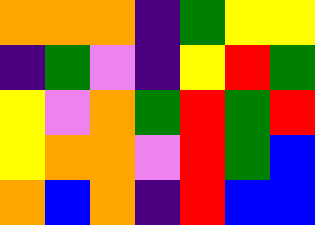[["orange", "orange", "orange", "indigo", "green", "yellow", "yellow"], ["indigo", "green", "violet", "indigo", "yellow", "red", "green"], ["yellow", "violet", "orange", "green", "red", "green", "red"], ["yellow", "orange", "orange", "violet", "red", "green", "blue"], ["orange", "blue", "orange", "indigo", "red", "blue", "blue"]]